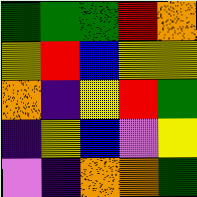[["green", "green", "green", "red", "orange"], ["yellow", "red", "blue", "yellow", "yellow"], ["orange", "indigo", "yellow", "red", "green"], ["indigo", "yellow", "blue", "violet", "yellow"], ["violet", "indigo", "orange", "orange", "green"]]